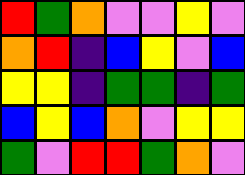[["red", "green", "orange", "violet", "violet", "yellow", "violet"], ["orange", "red", "indigo", "blue", "yellow", "violet", "blue"], ["yellow", "yellow", "indigo", "green", "green", "indigo", "green"], ["blue", "yellow", "blue", "orange", "violet", "yellow", "yellow"], ["green", "violet", "red", "red", "green", "orange", "violet"]]